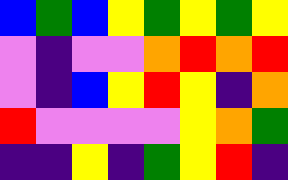[["blue", "green", "blue", "yellow", "green", "yellow", "green", "yellow"], ["violet", "indigo", "violet", "violet", "orange", "red", "orange", "red"], ["violet", "indigo", "blue", "yellow", "red", "yellow", "indigo", "orange"], ["red", "violet", "violet", "violet", "violet", "yellow", "orange", "green"], ["indigo", "indigo", "yellow", "indigo", "green", "yellow", "red", "indigo"]]